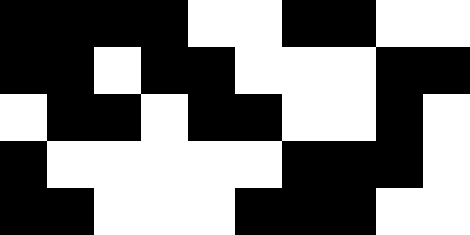[["black", "black", "black", "black", "white", "white", "black", "black", "white", "white"], ["black", "black", "white", "black", "black", "white", "white", "white", "black", "black"], ["white", "black", "black", "white", "black", "black", "white", "white", "black", "white"], ["black", "white", "white", "white", "white", "white", "black", "black", "black", "white"], ["black", "black", "white", "white", "white", "black", "black", "black", "white", "white"]]